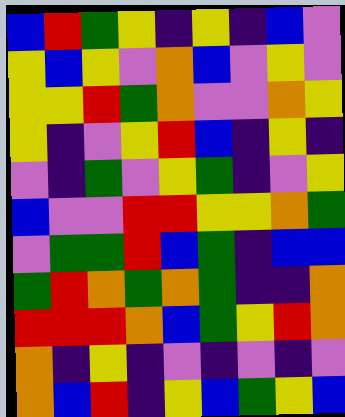[["blue", "red", "green", "yellow", "indigo", "yellow", "indigo", "blue", "violet"], ["yellow", "blue", "yellow", "violet", "orange", "blue", "violet", "yellow", "violet"], ["yellow", "yellow", "red", "green", "orange", "violet", "violet", "orange", "yellow"], ["yellow", "indigo", "violet", "yellow", "red", "blue", "indigo", "yellow", "indigo"], ["violet", "indigo", "green", "violet", "yellow", "green", "indigo", "violet", "yellow"], ["blue", "violet", "violet", "red", "red", "yellow", "yellow", "orange", "green"], ["violet", "green", "green", "red", "blue", "green", "indigo", "blue", "blue"], ["green", "red", "orange", "green", "orange", "green", "indigo", "indigo", "orange"], ["red", "red", "red", "orange", "blue", "green", "yellow", "red", "orange"], ["orange", "indigo", "yellow", "indigo", "violet", "indigo", "violet", "indigo", "violet"], ["orange", "blue", "red", "indigo", "yellow", "blue", "green", "yellow", "blue"]]